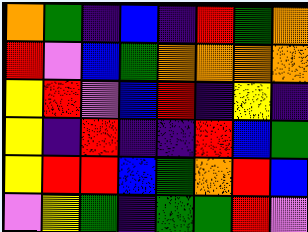[["orange", "green", "indigo", "blue", "indigo", "red", "green", "orange"], ["red", "violet", "blue", "green", "orange", "orange", "orange", "orange"], ["yellow", "red", "violet", "blue", "red", "indigo", "yellow", "indigo"], ["yellow", "indigo", "red", "indigo", "indigo", "red", "blue", "green"], ["yellow", "red", "red", "blue", "green", "orange", "red", "blue"], ["violet", "yellow", "green", "indigo", "green", "green", "red", "violet"]]